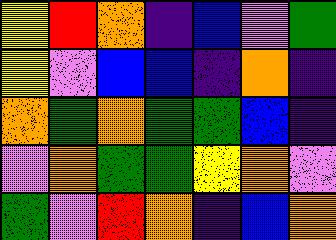[["yellow", "red", "orange", "indigo", "blue", "violet", "green"], ["yellow", "violet", "blue", "blue", "indigo", "orange", "indigo"], ["orange", "green", "orange", "green", "green", "blue", "indigo"], ["violet", "orange", "green", "green", "yellow", "orange", "violet"], ["green", "violet", "red", "orange", "indigo", "blue", "orange"]]